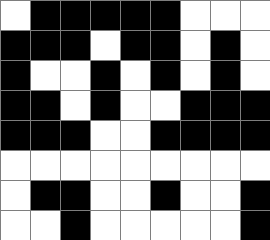[["white", "black", "black", "black", "black", "black", "white", "white", "white"], ["black", "black", "black", "white", "black", "black", "white", "black", "white"], ["black", "white", "white", "black", "white", "black", "white", "black", "white"], ["black", "black", "white", "black", "white", "white", "black", "black", "black"], ["black", "black", "black", "white", "white", "black", "black", "black", "black"], ["white", "white", "white", "white", "white", "white", "white", "white", "white"], ["white", "black", "black", "white", "white", "black", "white", "white", "black"], ["white", "white", "black", "white", "white", "white", "white", "white", "black"]]